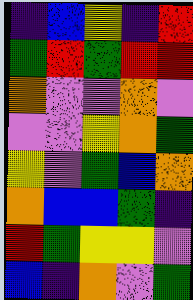[["indigo", "blue", "yellow", "indigo", "red"], ["green", "red", "green", "red", "red"], ["orange", "violet", "violet", "orange", "violet"], ["violet", "violet", "yellow", "orange", "green"], ["yellow", "violet", "green", "blue", "orange"], ["orange", "blue", "blue", "green", "indigo"], ["red", "green", "yellow", "yellow", "violet"], ["blue", "indigo", "orange", "violet", "green"]]